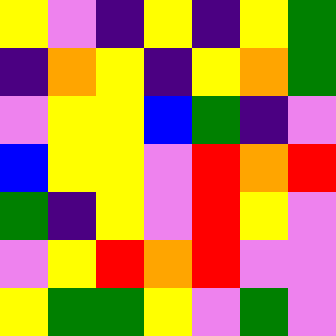[["yellow", "violet", "indigo", "yellow", "indigo", "yellow", "green"], ["indigo", "orange", "yellow", "indigo", "yellow", "orange", "green"], ["violet", "yellow", "yellow", "blue", "green", "indigo", "violet"], ["blue", "yellow", "yellow", "violet", "red", "orange", "red"], ["green", "indigo", "yellow", "violet", "red", "yellow", "violet"], ["violet", "yellow", "red", "orange", "red", "violet", "violet"], ["yellow", "green", "green", "yellow", "violet", "green", "violet"]]